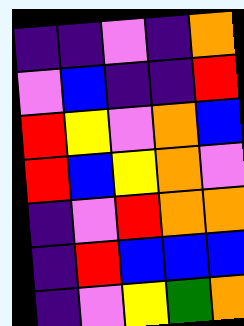[["indigo", "indigo", "violet", "indigo", "orange"], ["violet", "blue", "indigo", "indigo", "red"], ["red", "yellow", "violet", "orange", "blue"], ["red", "blue", "yellow", "orange", "violet"], ["indigo", "violet", "red", "orange", "orange"], ["indigo", "red", "blue", "blue", "blue"], ["indigo", "violet", "yellow", "green", "orange"]]